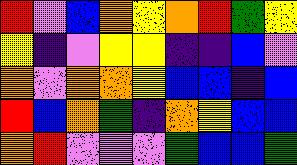[["red", "violet", "blue", "orange", "yellow", "orange", "red", "green", "yellow"], ["yellow", "indigo", "violet", "yellow", "yellow", "indigo", "indigo", "blue", "violet"], ["orange", "violet", "orange", "orange", "yellow", "blue", "blue", "indigo", "blue"], ["red", "blue", "orange", "green", "indigo", "orange", "yellow", "blue", "blue"], ["orange", "red", "violet", "violet", "violet", "green", "blue", "blue", "green"]]